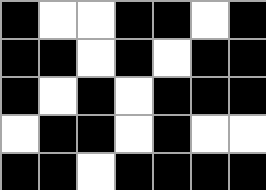[["black", "white", "white", "black", "black", "white", "black"], ["black", "black", "white", "black", "white", "black", "black"], ["black", "white", "black", "white", "black", "black", "black"], ["white", "black", "black", "white", "black", "white", "white"], ["black", "black", "white", "black", "black", "black", "black"]]